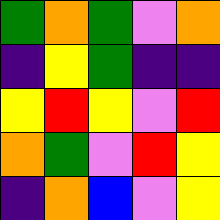[["green", "orange", "green", "violet", "orange"], ["indigo", "yellow", "green", "indigo", "indigo"], ["yellow", "red", "yellow", "violet", "red"], ["orange", "green", "violet", "red", "yellow"], ["indigo", "orange", "blue", "violet", "yellow"]]